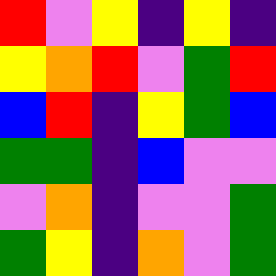[["red", "violet", "yellow", "indigo", "yellow", "indigo"], ["yellow", "orange", "red", "violet", "green", "red"], ["blue", "red", "indigo", "yellow", "green", "blue"], ["green", "green", "indigo", "blue", "violet", "violet"], ["violet", "orange", "indigo", "violet", "violet", "green"], ["green", "yellow", "indigo", "orange", "violet", "green"]]